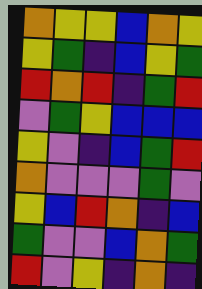[["orange", "yellow", "yellow", "blue", "orange", "yellow"], ["yellow", "green", "indigo", "blue", "yellow", "green"], ["red", "orange", "red", "indigo", "green", "red"], ["violet", "green", "yellow", "blue", "blue", "blue"], ["yellow", "violet", "indigo", "blue", "green", "red"], ["orange", "violet", "violet", "violet", "green", "violet"], ["yellow", "blue", "red", "orange", "indigo", "blue"], ["green", "violet", "violet", "blue", "orange", "green"], ["red", "violet", "yellow", "indigo", "orange", "indigo"]]